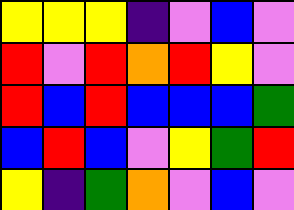[["yellow", "yellow", "yellow", "indigo", "violet", "blue", "violet"], ["red", "violet", "red", "orange", "red", "yellow", "violet"], ["red", "blue", "red", "blue", "blue", "blue", "green"], ["blue", "red", "blue", "violet", "yellow", "green", "red"], ["yellow", "indigo", "green", "orange", "violet", "blue", "violet"]]